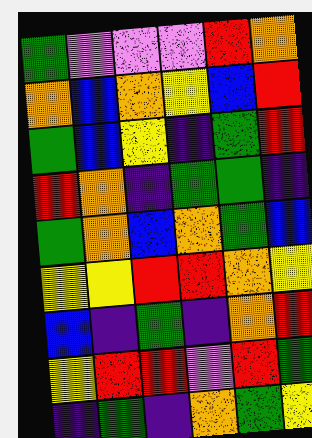[["green", "violet", "violet", "violet", "red", "orange"], ["orange", "blue", "orange", "yellow", "blue", "red"], ["green", "blue", "yellow", "indigo", "green", "red"], ["red", "orange", "indigo", "green", "green", "indigo"], ["green", "orange", "blue", "orange", "green", "blue"], ["yellow", "yellow", "red", "red", "orange", "yellow"], ["blue", "indigo", "green", "indigo", "orange", "red"], ["yellow", "red", "red", "violet", "red", "green"], ["indigo", "green", "indigo", "orange", "green", "yellow"]]